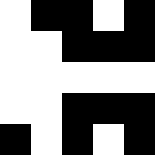[["white", "black", "black", "white", "black"], ["white", "white", "black", "black", "black"], ["white", "white", "white", "white", "white"], ["white", "white", "black", "black", "black"], ["black", "white", "black", "white", "black"]]